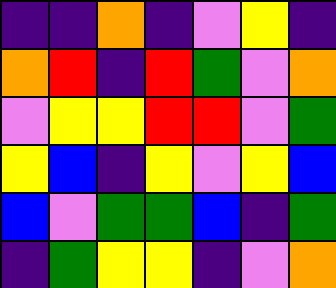[["indigo", "indigo", "orange", "indigo", "violet", "yellow", "indigo"], ["orange", "red", "indigo", "red", "green", "violet", "orange"], ["violet", "yellow", "yellow", "red", "red", "violet", "green"], ["yellow", "blue", "indigo", "yellow", "violet", "yellow", "blue"], ["blue", "violet", "green", "green", "blue", "indigo", "green"], ["indigo", "green", "yellow", "yellow", "indigo", "violet", "orange"]]